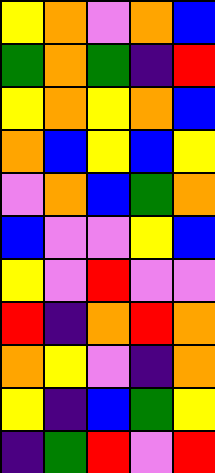[["yellow", "orange", "violet", "orange", "blue"], ["green", "orange", "green", "indigo", "red"], ["yellow", "orange", "yellow", "orange", "blue"], ["orange", "blue", "yellow", "blue", "yellow"], ["violet", "orange", "blue", "green", "orange"], ["blue", "violet", "violet", "yellow", "blue"], ["yellow", "violet", "red", "violet", "violet"], ["red", "indigo", "orange", "red", "orange"], ["orange", "yellow", "violet", "indigo", "orange"], ["yellow", "indigo", "blue", "green", "yellow"], ["indigo", "green", "red", "violet", "red"]]